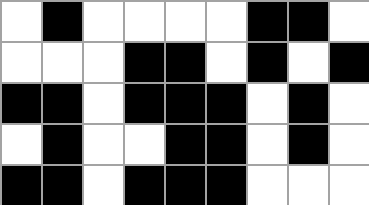[["white", "black", "white", "white", "white", "white", "black", "black", "white"], ["white", "white", "white", "black", "black", "white", "black", "white", "black"], ["black", "black", "white", "black", "black", "black", "white", "black", "white"], ["white", "black", "white", "white", "black", "black", "white", "black", "white"], ["black", "black", "white", "black", "black", "black", "white", "white", "white"]]